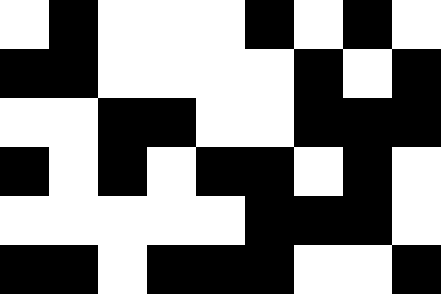[["white", "black", "white", "white", "white", "black", "white", "black", "white"], ["black", "black", "white", "white", "white", "white", "black", "white", "black"], ["white", "white", "black", "black", "white", "white", "black", "black", "black"], ["black", "white", "black", "white", "black", "black", "white", "black", "white"], ["white", "white", "white", "white", "white", "black", "black", "black", "white"], ["black", "black", "white", "black", "black", "black", "white", "white", "black"]]